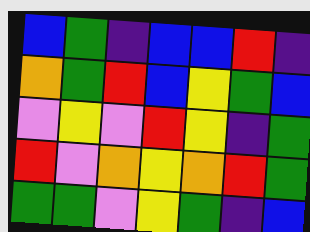[["blue", "green", "indigo", "blue", "blue", "red", "indigo"], ["orange", "green", "red", "blue", "yellow", "green", "blue"], ["violet", "yellow", "violet", "red", "yellow", "indigo", "green"], ["red", "violet", "orange", "yellow", "orange", "red", "green"], ["green", "green", "violet", "yellow", "green", "indigo", "blue"]]